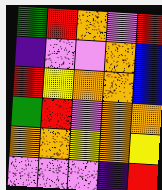[["green", "red", "orange", "violet", "red"], ["indigo", "violet", "violet", "orange", "blue"], ["red", "yellow", "orange", "orange", "blue"], ["green", "red", "violet", "orange", "orange"], ["orange", "orange", "yellow", "orange", "yellow"], ["violet", "violet", "violet", "indigo", "red"]]